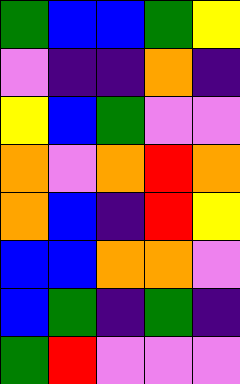[["green", "blue", "blue", "green", "yellow"], ["violet", "indigo", "indigo", "orange", "indigo"], ["yellow", "blue", "green", "violet", "violet"], ["orange", "violet", "orange", "red", "orange"], ["orange", "blue", "indigo", "red", "yellow"], ["blue", "blue", "orange", "orange", "violet"], ["blue", "green", "indigo", "green", "indigo"], ["green", "red", "violet", "violet", "violet"]]